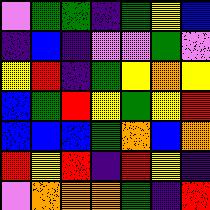[["violet", "green", "green", "indigo", "green", "yellow", "blue"], ["indigo", "blue", "indigo", "violet", "violet", "green", "violet"], ["yellow", "red", "indigo", "green", "yellow", "orange", "yellow"], ["blue", "green", "red", "yellow", "green", "yellow", "red"], ["blue", "blue", "blue", "green", "orange", "blue", "orange"], ["red", "yellow", "red", "indigo", "red", "yellow", "indigo"], ["violet", "orange", "orange", "orange", "green", "indigo", "red"]]